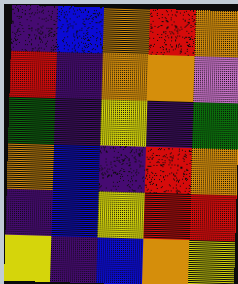[["indigo", "blue", "orange", "red", "orange"], ["red", "indigo", "orange", "orange", "violet"], ["green", "indigo", "yellow", "indigo", "green"], ["orange", "blue", "indigo", "red", "orange"], ["indigo", "blue", "yellow", "red", "red"], ["yellow", "indigo", "blue", "orange", "yellow"]]